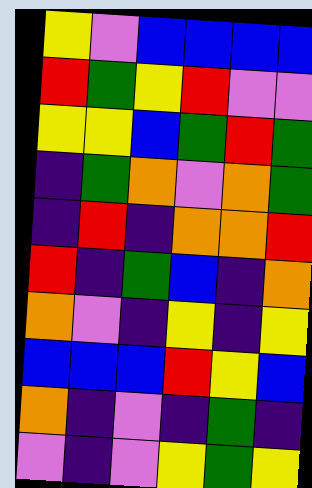[["yellow", "violet", "blue", "blue", "blue", "blue"], ["red", "green", "yellow", "red", "violet", "violet"], ["yellow", "yellow", "blue", "green", "red", "green"], ["indigo", "green", "orange", "violet", "orange", "green"], ["indigo", "red", "indigo", "orange", "orange", "red"], ["red", "indigo", "green", "blue", "indigo", "orange"], ["orange", "violet", "indigo", "yellow", "indigo", "yellow"], ["blue", "blue", "blue", "red", "yellow", "blue"], ["orange", "indigo", "violet", "indigo", "green", "indigo"], ["violet", "indigo", "violet", "yellow", "green", "yellow"]]